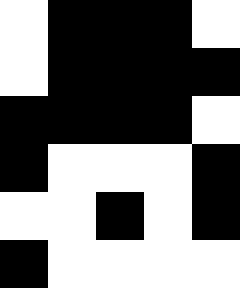[["white", "black", "black", "black", "white"], ["white", "black", "black", "black", "black"], ["black", "black", "black", "black", "white"], ["black", "white", "white", "white", "black"], ["white", "white", "black", "white", "black"], ["black", "white", "white", "white", "white"]]